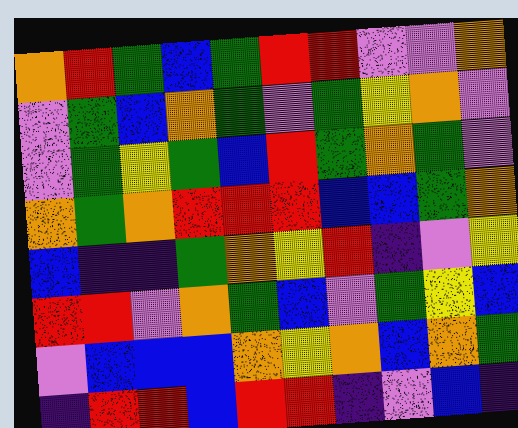[["orange", "red", "green", "blue", "green", "red", "red", "violet", "violet", "orange"], ["violet", "green", "blue", "orange", "green", "violet", "green", "yellow", "orange", "violet"], ["violet", "green", "yellow", "green", "blue", "red", "green", "orange", "green", "violet"], ["orange", "green", "orange", "red", "red", "red", "blue", "blue", "green", "orange"], ["blue", "indigo", "indigo", "green", "orange", "yellow", "red", "indigo", "violet", "yellow"], ["red", "red", "violet", "orange", "green", "blue", "violet", "green", "yellow", "blue"], ["violet", "blue", "blue", "blue", "orange", "yellow", "orange", "blue", "orange", "green"], ["indigo", "red", "red", "blue", "red", "red", "indigo", "violet", "blue", "indigo"]]